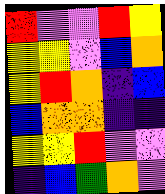[["red", "violet", "violet", "red", "yellow"], ["yellow", "yellow", "violet", "blue", "orange"], ["yellow", "red", "orange", "indigo", "blue"], ["blue", "orange", "orange", "indigo", "indigo"], ["yellow", "yellow", "red", "violet", "violet"], ["indigo", "blue", "green", "orange", "violet"]]